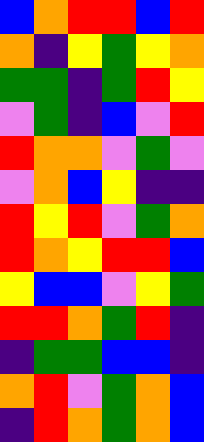[["blue", "orange", "red", "red", "blue", "red"], ["orange", "indigo", "yellow", "green", "yellow", "orange"], ["green", "green", "indigo", "green", "red", "yellow"], ["violet", "green", "indigo", "blue", "violet", "red"], ["red", "orange", "orange", "violet", "green", "violet"], ["violet", "orange", "blue", "yellow", "indigo", "indigo"], ["red", "yellow", "red", "violet", "green", "orange"], ["red", "orange", "yellow", "red", "red", "blue"], ["yellow", "blue", "blue", "violet", "yellow", "green"], ["red", "red", "orange", "green", "red", "indigo"], ["indigo", "green", "green", "blue", "blue", "indigo"], ["orange", "red", "violet", "green", "orange", "blue"], ["indigo", "red", "orange", "green", "orange", "blue"]]